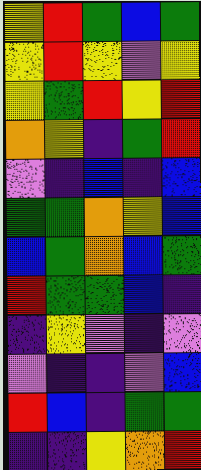[["yellow", "red", "green", "blue", "green"], ["yellow", "red", "yellow", "violet", "yellow"], ["yellow", "green", "red", "yellow", "red"], ["orange", "yellow", "indigo", "green", "red"], ["violet", "indigo", "blue", "indigo", "blue"], ["green", "green", "orange", "yellow", "blue"], ["blue", "green", "orange", "blue", "green"], ["red", "green", "green", "blue", "indigo"], ["indigo", "yellow", "violet", "indigo", "violet"], ["violet", "indigo", "indigo", "violet", "blue"], ["red", "blue", "indigo", "green", "green"], ["indigo", "indigo", "yellow", "orange", "red"]]